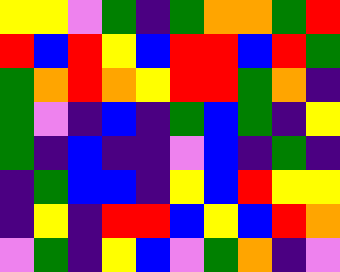[["yellow", "yellow", "violet", "green", "indigo", "green", "orange", "orange", "green", "red"], ["red", "blue", "red", "yellow", "blue", "red", "red", "blue", "red", "green"], ["green", "orange", "red", "orange", "yellow", "red", "red", "green", "orange", "indigo"], ["green", "violet", "indigo", "blue", "indigo", "green", "blue", "green", "indigo", "yellow"], ["green", "indigo", "blue", "indigo", "indigo", "violet", "blue", "indigo", "green", "indigo"], ["indigo", "green", "blue", "blue", "indigo", "yellow", "blue", "red", "yellow", "yellow"], ["indigo", "yellow", "indigo", "red", "red", "blue", "yellow", "blue", "red", "orange"], ["violet", "green", "indigo", "yellow", "blue", "violet", "green", "orange", "indigo", "violet"]]